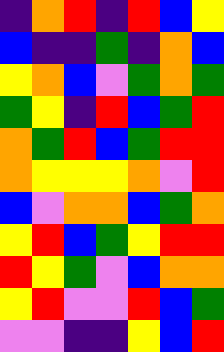[["indigo", "orange", "red", "indigo", "red", "blue", "yellow"], ["blue", "indigo", "indigo", "green", "indigo", "orange", "blue"], ["yellow", "orange", "blue", "violet", "green", "orange", "green"], ["green", "yellow", "indigo", "red", "blue", "green", "red"], ["orange", "green", "red", "blue", "green", "red", "red"], ["orange", "yellow", "yellow", "yellow", "orange", "violet", "red"], ["blue", "violet", "orange", "orange", "blue", "green", "orange"], ["yellow", "red", "blue", "green", "yellow", "red", "red"], ["red", "yellow", "green", "violet", "blue", "orange", "orange"], ["yellow", "red", "violet", "violet", "red", "blue", "green"], ["violet", "violet", "indigo", "indigo", "yellow", "blue", "red"]]